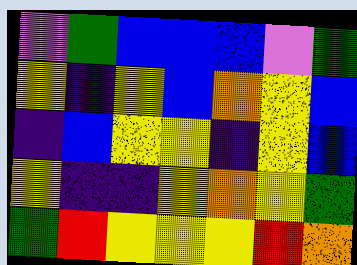[["violet", "green", "blue", "blue", "blue", "violet", "green"], ["yellow", "indigo", "yellow", "blue", "orange", "yellow", "blue"], ["indigo", "blue", "yellow", "yellow", "indigo", "yellow", "blue"], ["yellow", "indigo", "indigo", "yellow", "orange", "yellow", "green"], ["green", "red", "yellow", "yellow", "yellow", "red", "orange"]]